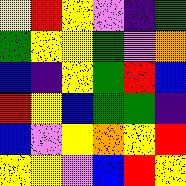[["yellow", "red", "yellow", "violet", "indigo", "green"], ["green", "yellow", "yellow", "green", "violet", "orange"], ["blue", "indigo", "yellow", "green", "red", "blue"], ["red", "yellow", "blue", "green", "green", "indigo"], ["blue", "violet", "yellow", "orange", "yellow", "red"], ["yellow", "yellow", "violet", "blue", "red", "yellow"]]